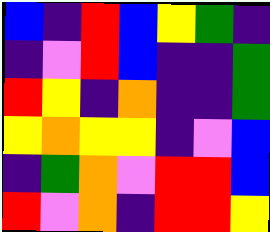[["blue", "indigo", "red", "blue", "yellow", "green", "indigo"], ["indigo", "violet", "red", "blue", "indigo", "indigo", "green"], ["red", "yellow", "indigo", "orange", "indigo", "indigo", "green"], ["yellow", "orange", "yellow", "yellow", "indigo", "violet", "blue"], ["indigo", "green", "orange", "violet", "red", "red", "blue"], ["red", "violet", "orange", "indigo", "red", "red", "yellow"]]